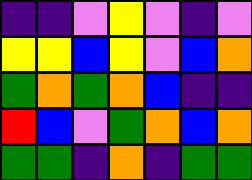[["indigo", "indigo", "violet", "yellow", "violet", "indigo", "violet"], ["yellow", "yellow", "blue", "yellow", "violet", "blue", "orange"], ["green", "orange", "green", "orange", "blue", "indigo", "indigo"], ["red", "blue", "violet", "green", "orange", "blue", "orange"], ["green", "green", "indigo", "orange", "indigo", "green", "green"]]